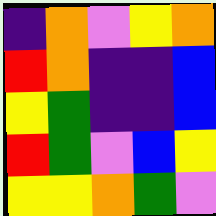[["indigo", "orange", "violet", "yellow", "orange"], ["red", "orange", "indigo", "indigo", "blue"], ["yellow", "green", "indigo", "indigo", "blue"], ["red", "green", "violet", "blue", "yellow"], ["yellow", "yellow", "orange", "green", "violet"]]